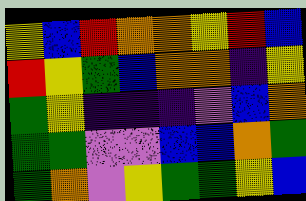[["yellow", "blue", "red", "orange", "orange", "yellow", "red", "blue"], ["red", "yellow", "green", "blue", "orange", "orange", "indigo", "yellow"], ["green", "yellow", "indigo", "indigo", "indigo", "violet", "blue", "orange"], ["green", "green", "violet", "violet", "blue", "blue", "orange", "green"], ["green", "orange", "violet", "yellow", "green", "green", "yellow", "blue"]]